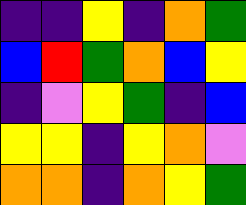[["indigo", "indigo", "yellow", "indigo", "orange", "green"], ["blue", "red", "green", "orange", "blue", "yellow"], ["indigo", "violet", "yellow", "green", "indigo", "blue"], ["yellow", "yellow", "indigo", "yellow", "orange", "violet"], ["orange", "orange", "indigo", "orange", "yellow", "green"]]